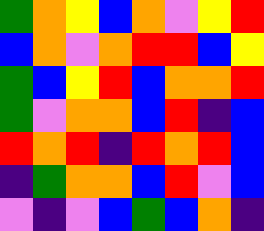[["green", "orange", "yellow", "blue", "orange", "violet", "yellow", "red"], ["blue", "orange", "violet", "orange", "red", "red", "blue", "yellow"], ["green", "blue", "yellow", "red", "blue", "orange", "orange", "red"], ["green", "violet", "orange", "orange", "blue", "red", "indigo", "blue"], ["red", "orange", "red", "indigo", "red", "orange", "red", "blue"], ["indigo", "green", "orange", "orange", "blue", "red", "violet", "blue"], ["violet", "indigo", "violet", "blue", "green", "blue", "orange", "indigo"]]